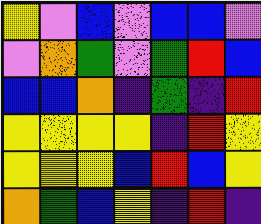[["yellow", "violet", "blue", "violet", "blue", "blue", "violet"], ["violet", "orange", "green", "violet", "green", "red", "blue"], ["blue", "blue", "orange", "indigo", "green", "indigo", "red"], ["yellow", "yellow", "yellow", "yellow", "indigo", "red", "yellow"], ["yellow", "yellow", "yellow", "blue", "red", "blue", "yellow"], ["orange", "green", "blue", "yellow", "indigo", "red", "indigo"]]